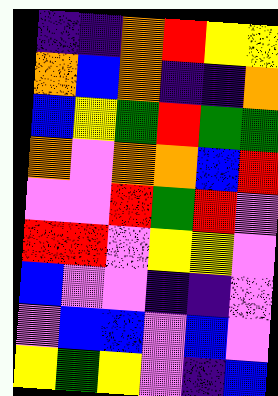[["indigo", "indigo", "orange", "red", "yellow", "yellow"], ["orange", "blue", "orange", "indigo", "indigo", "orange"], ["blue", "yellow", "green", "red", "green", "green"], ["orange", "violet", "orange", "orange", "blue", "red"], ["violet", "violet", "red", "green", "red", "violet"], ["red", "red", "violet", "yellow", "yellow", "violet"], ["blue", "violet", "violet", "indigo", "indigo", "violet"], ["violet", "blue", "blue", "violet", "blue", "violet"], ["yellow", "green", "yellow", "violet", "indigo", "blue"]]